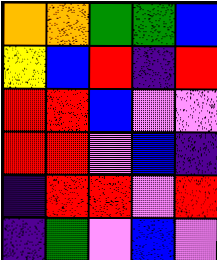[["orange", "orange", "green", "green", "blue"], ["yellow", "blue", "red", "indigo", "red"], ["red", "red", "blue", "violet", "violet"], ["red", "red", "violet", "blue", "indigo"], ["indigo", "red", "red", "violet", "red"], ["indigo", "green", "violet", "blue", "violet"]]